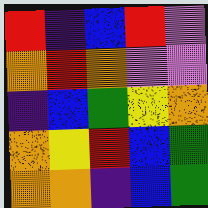[["red", "indigo", "blue", "red", "violet"], ["orange", "red", "orange", "violet", "violet"], ["indigo", "blue", "green", "yellow", "orange"], ["orange", "yellow", "red", "blue", "green"], ["orange", "orange", "indigo", "blue", "green"]]